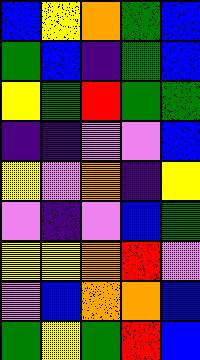[["blue", "yellow", "orange", "green", "blue"], ["green", "blue", "indigo", "green", "blue"], ["yellow", "green", "red", "green", "green"], ["indigo", "indigo", "violet", "violet", "blue"], ["yellow", "violet", "orange", "indigo", "yellow"], ["violet", "indigo", "violet", "blue", "green"], ["yellow", "yellow", "orange", "red", "violet"], ["violet", "blue", "orange", "orange", "blue"], ["green", "yellow", "green", "red", "blue"]]